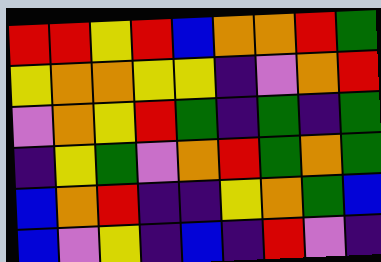[["red", "red", "yellow", "red", "blue", "orange", "orange", "red", "green"], ["yellow", "orange", "orange", "yellow", "yellow", "indigo", "violet", "orange", "red"], ["violet", "orange", "yellow", "red", "green", "indigo", "green", "indigo", "green"], ["indigo", "yellow", "green", "violet", "orange", "red", "green", "orange", "green"], ["blue", "orange", "red", "indigo", "indigo", "yellow", "orange", "green", "blue"], ["blue", "violet", "yellow", "indigo", "blue", "indigo", "red", "violet", "indigo"]]